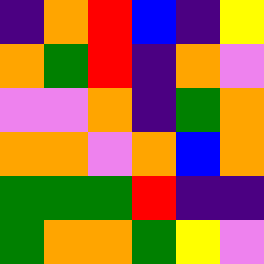[["indigo", "orange", "red", "blue", "indigo", "yellow"], ["orange", "green", "red", "indigo", "orange", "violet"], ["violet", "violet", "orange", "indigo", "green", "orange"], ["orange", "orange", "violet", "orange", "blue", "orange"], ["green", "green", "green", "red", "indigo", "indigo"], ["green", "orange", "orange", "green", "yellow", "violet"]]